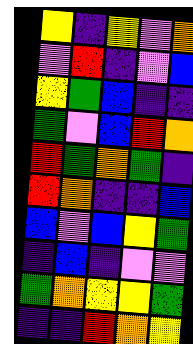[["yellow", "indigo", "yellow", "violet", "orange"], ["violet", "red", "indigo", "violet", "blue"], ["yellow", "green", "blue", "indigo", "indigo"], ["green", "violet", "blue", "red", "orange"], ["red", "green", "orange", "green", "indigo"], ["red", "orange", "indigo", "indigo", "blue"], ["blue", "violet", "blue", "yellow", "green"], ["indigo", "blue", "indigo", "violet", "violet"], ["green", "orange", "yellow", "yellow", "green"], ["indigo", "indigo", "red", "orange", "yellow"]]